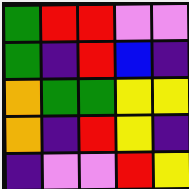[["green", "red", "red", "violet", "violet"], ["green", "indigo", "red", "blue", "indigo"], ["orange", "green", "green", "yellow", "yellow"], ["orange", "indigo", "red", "yellow", "indigo"], ["indigo", "violet", "violet", "red", "yellow"]]